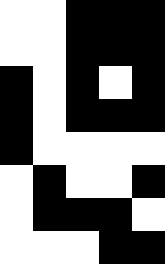[["white", "white", "black", "black", "black"], ["white", "white", "black", "black", "black"], ["black", "white", "black", "white", "black"], ["black", "white", "black", "black", "black"], ["black", "white", "white", "white", "white"], ["white", "black", "white", "white", "black"], ["white", "black", "black", "black", "white"], ["white", "white", "white", "black", "black"]]